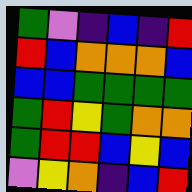[["green", "violet", "indigo", "blue", "indigo", "red"], ["red", "blue", "orange", "orange", "orange", "blue"], ["blue", "blue", "green", "green", "green", "green"], ["green", "red", "yellow", "green", "orange", "orange"], ["green", "red", "red", "blue", "yellow", "blue"], ["violet", "yellow", "orange", "indigo", "blue", "red"]]